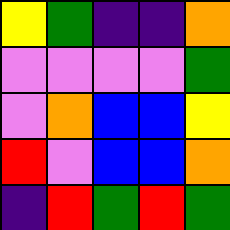[["yellow", "green", "indigo", "indigo", "orange"], ["violet", "violet", "violet", "violet", "green"], ["violet", "orange", "blue", "blue", "yellow"], ["red", "violet", "blue", "blue", "orange"], ["indigo", "red", "green", "red", "green"]]